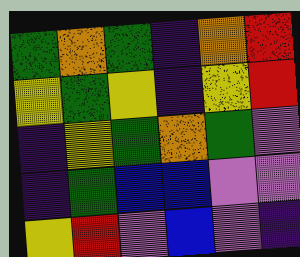[["green", "orange", "green", "indigo", "orange", "red"], ["yellow", "green", "yellow", "indigo", "yellow", "red"], ["indigo", "yellow", "green", "orange", "green", "violet"], ["indigo", "green", "blue", "blue", "violet", "violet"], ["yellow", "red", "violet", "blue", "violet", "indigo"]]